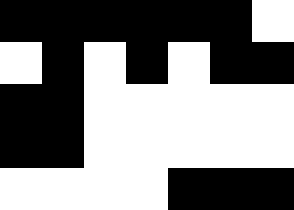[["black", "black", "black", "black", "black", "black", "white"], ["white", "black", "white", "black", "white", "black", "black"], ["black", "black", "white", "white", "white", "white", "white"], ["black", "black", "white", "white", "white", "white", "white"], ["white", "white", "white", "white", "black", "black", "black"]]